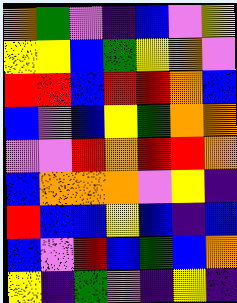[["orange", "green", "violet", "indigo", "blue", "violet", "yellow"], ["yellow", "yellow", "blue", "green", "yellow", "orange", "violet"], ["red", "red", "blue", "red", "red", "orange", "blue"], ["blue", "violet", "blue", "yellow", "green", "orange", "orange"], ["violet", "violet", "red", "orange", "red", "red", "orange"], ["blue", "orange", "orange", "orange", "violet", "yellow", "indigo"], ["red", "blue", "blue", "yellow", "blue", "indigo", "blue"], ["blue", "violet", "red", "blue", "green", "blue", "orange"], ["yellow", "indigo", "green", "violet", "indigo", "yellow", "indigo"]]